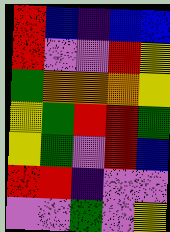[["red", "blue", "indigo", "blue", "blue"], ["red", "violet", "violet", "red", "yellow"], ["green", "orange", "orange", "orange", "yellow"], ["yellow", "green", "red", "red", "green"], ["yellow", "green", "violet", "red", "blue"], ["red", "red", "indigo", "violet", "violet"], ["violet", "violet", "green", "violet", "yellow"]]